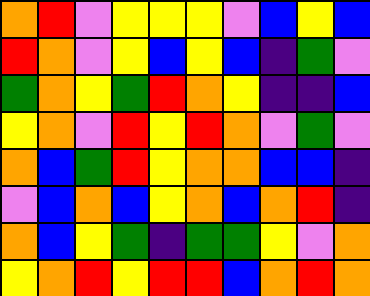[["orange", "red", "violet", "yellow", "yellow", "yellow", "violet", "blue", "yellow", "blue"], ["red", "orange", "violet", "yellow", "blue", "yellow", "blue", "indigo", "green", "violet"], ["green", "orange", "yellow", "green", "red", "orange", "yellow", "indigo", "indigo", "blue"], ["yellow", "orange", "violet", "red", "yellow", "red", "orange", "violet", "green", "violet"], ["orange", "blue", "green", "red", "yellow", "orange", "orange", "blue", "blue", "indigo"], ["violet", "blue", "orange", "blue", "yellow", "orange", "blue", "orange", "red", "indigo"], ["orange", "blue", "yellow", "green", "indigo", "green", "green", "yellow", "violet", "orange"], ["yellow", "orange", "red", "yellow", "red", "red", "blue", "orange", "red", "orange"]]